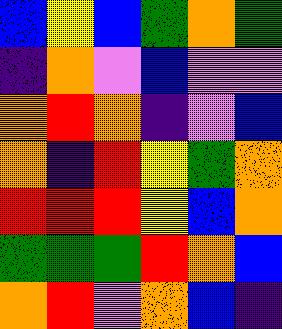[["blue", "yellow", "blue", "green", "orange", "green"], ["indigo", "orange", "violet", "blue", "violet", "violet"], ["orange", "red", "orange", "indigo", "violet", "blue"], ["orange", "indigo", "red", "yellow", "green", "orange"], ["red", "red", "red", "yellow", "blue", "orange"], ["green", "green", "green", "red", "orange", "blue"], ["orange", "red", "violet", "orange", "blue", "indigo"]]